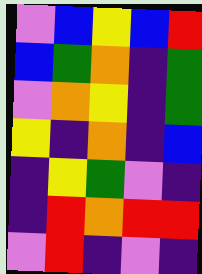[["violet", "blue", "yellow", "blue", "red"], ["blue", "green", "orange", "indigo", "green"], ["violet", "orange", "yellow", "indigo", "green"], ["yellow", "indigo", "orange", "indigo", "blue"], ["indigo", "yellow", "green", "violet", "indigo"], ["indigo", "red", "orange", "red", "red"], ["violet", "red", "indigo", "violet", "indigo"]]